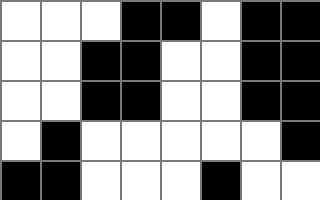[["white", "white", "white", "black", "black", "white", "black", "black"], ["white", "white", "black", "black", "white", "white", "black", "black"], ["white", "white", "black", "black", "white", "white", "black", "black"], ["white", "black", "white", "white", "white", "white", "white", "black"], ["black", "black", "white", "white", "white", "black", "white", "white"]]